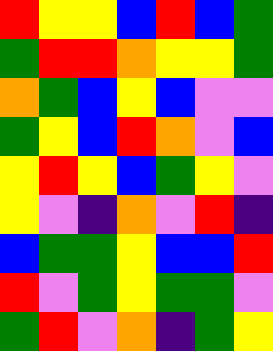[["red", "yellow", "yellow", "blue", "red", "blue", "green"], ["green", "red", "red", "orange", "yellow", "yellow", "green"], ["orange", "green", "blue", "yellow", "blue", "violet", "violet"], ["green", "yellow", "blue", "red", "orange", "violet", "blue"], ["yellow", "red", "yellow", "blue", "green", "yellow", "violet"], ["yellow", "violet", "indigo", "orange", "violet", "red", "indigo"], ["blue", "green", "green", "yellow", "blue", "blue", "red"], ["red", "violet", "green", "yellow", "green", "green", "violet"], ["green", "red", "violet", "orange", "indigo", "green", "yellow"]]